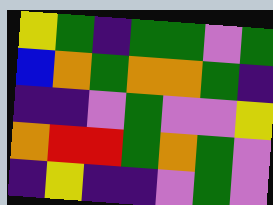[["yellow", "green", "indigo", "green", "green", "violet", "green"], ["blue", "orange", "green", "orange", "orange", "green", "indigo"], ["indigo", "indigo", "violet", "green", "violet", "violet", "yellow"], ["orange", "red", "red", "green", "orange", "green", "violet"], ["indigo", "yellow", "indigo", "indigo", "violet", "green", "violet"]]